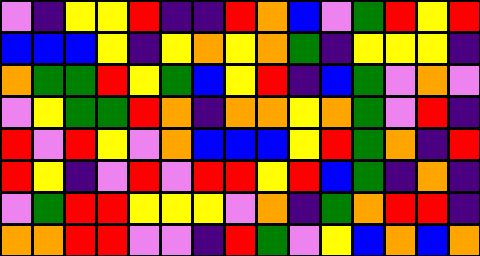[["violet", "indigo", "yellow", "yellow", "red", "indigo", "indigo", "red", "orange", "blue", "violet", "green", "red", "yellow", "red"], ["blue", "blue", "blue", "yellow", "indigo", "yellow", "orange", "yellow", "orange", "green", "indigo", "yellow", "yellow", "yellow", "indigo"], ["orange", "green", "green", "red", "yellow", "green", "blue", "yellow", "red", "indigo", "blue", "green", "violet", "orange", "violet"], ["violet", "yellow", "green", "green", "red", "orange", "indigo", "orange", "orange", "yellow", "orange", "green", "violet", "red", "indigo"], ["red", "violet", "red", "yellow", "violet", "orange", "blue", "blue", "blue", "yellow", "red", "green", "orange", "indigo", "red"], ["red", "yellow", "indigo", "violet", "red", "violet", "red", "red", "yellow", "red", "blue", "green", "indigo", "orange", "indigo"], ["violet", "green", "red", "red", "yellow", "yellow", "yellow", "violet", "orange", "indigo", "green", "orange", "red", "red", "indigo"], ["orange", "orange", "red", "red", "violet", "violet", "indigo", "red", "green", "violet", "yellow", "blue", "orange", "blue", "orange"]]